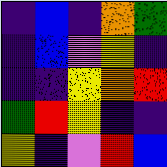[["indigo", "blue", "indigo", "orange", "green"], ["indigo", "blue", "violet", "yellow", "indigo"], ["indigo", "indigo", "yellow", "orange", "red"], ["green", "red", "yellow", "indigo", "indigo"], ["yellow", "indigo", "violet", "red", "blue"]]